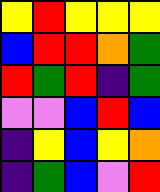[["yellow", "red", "yellow", "yellow", "yellow"], ["blue", "red", "red", "orange", "green"], ["red", "green", "red", "indigo", "green"], ["violet", "violet", "blue", "red", "blue"], ["indigo", "yellow", "blue", "yellow", "orange"], ["indigo", "green", "blue", "violet", "red"]]